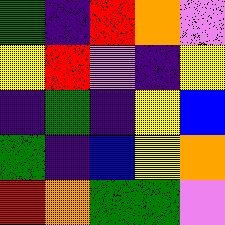[["green", "indigo", "red", "orange", "violet"], ["yellow", "red", "violet", "indigo", "yellow"], ["indigo", "green", "indigo", "yellow", "blue"], ["green", "indigo", "blue", "yellow", "orange"], ["red", "orange", "green", "green", "violet"]]